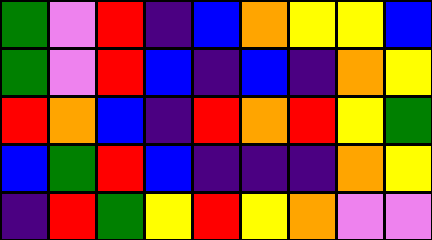[["green", "violet", "red", "indigo", "blue", "orange", "yellow", "yellow", "blue"], ["green", "violet", "red", "blue", "indigo", "blue", "indigo", "orange", "yellow"], ["red", "orange", "blue", "indigo", "red", "orange", "red", "yellow", "green"], ["blue", "green", "red", "blue", "indigo", "indigo", "indigo", "orange", "yellow"], ["indigo", "red", "green", "yellow", "red", "yellow", "orange", "violet", "violet"]]